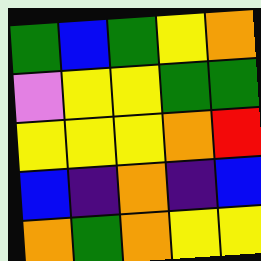[["green", "blue", "green", "yellow", "orange"], ["violet", "yellow", "yellow", "green", "green"], ["yellow", "yellow", "yellow", "orange", "red"], ["blue", "indigo", "orange", "indigo", "blue"], ["orange", "green", "orange", "yellow", "yellow"]]